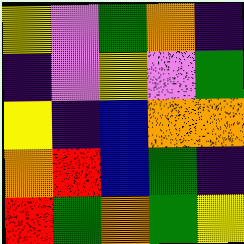[["yellow", "violet", "green", "orange", "indigo"], ["indigo", "violet", "yellow", "violet", "green"], ["yellow", "indigo", "blue", "orange", "orange"], ["orange", "red", "blue", "green", "indigo"], ["red", "green", "orange", "green", "yellow"]]